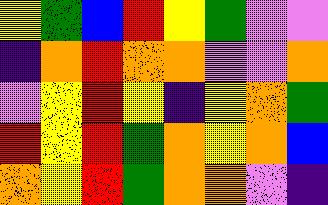[["yellow", "green", "blue", "red", "yellow", "green", "violet", "violet"], ["indigo", "orange", "red", "orange", "orange", "violet", "violet", "orange"], ["violet", "yellow", "red", "yellow", "indigo", "yellow", "orange", "green"], ["red", "yellow", "red", "green", "orange", "yellow", "orange", "blue"], ["orange", "yellow", "red", "green", "orange", "orange", "violet", "indigo"]]